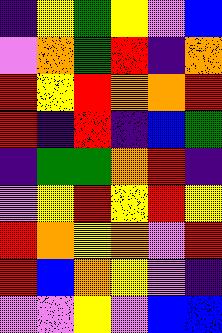[["indigo", "yellow", "green", "yellow", "violet", "blue"], ["violet", "orange", "green", "red", "indigo", "orange"], ["red", "yellow", "red", "orange", "orange", "red"], ["red", "indigo", "red", "indigo", "blue", "green"], ["indigo", "green", "green", "orange", "red", "indigo"], ["violet", "yellow", "red", "yellow", "red", "yellow"], ["red", "orange", "yellow", "orange", "violet", "red"], ["red", "blue", "orange", "yellow", "violet", "indigo"], ["violet", "violet", "yellow", "violet", "blue", "blue"]]